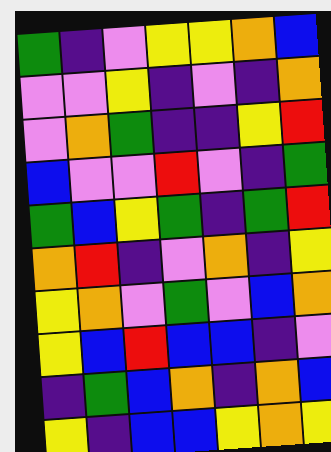[["green", "indigo", "violet", "yellow", "yellow", "orange", "blue"], ["violet", "violet", "yellow", "indigo", "violet", "indigo", "orange"], ["violet", "orange", "green", "indigo", "indigo", "yellow", "red"], ["blue", "violet", "violet", "red", "violet", "indigo", "green"], ["green", "blue", "yellow", "green", "indigo", "green", "red"], ["orange", "red", "indigo", "violet", "orange", "indigo", "yellow"], ["yellow", "orange", "violet", "green", "violet", "blue", "orange"], ["yellow", "blue", "red", "blue", "blue", "indigo", "violet"], ["indigo", "green", "blue", "orange", "indigo", "orange", "blue"], ["yellow", "indigo", "blue", "blue", "yellow", "orange", "yellow"]]